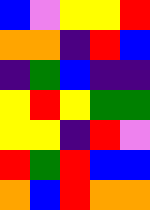[["blue", "violet", "yellow", "yellow", "red"], ["orange", "orange", "indigo", "red", "blue"], ["indigo", "green", "blue", "indigo", "indigo"], ["yellow", "red", "yellow", "green", "green"], ["yellow", "yellow", "indigo", "red", "violet"], ["red", "green", "red", "blue", "blue"], ["orange", "blue", "red", "orange", "orange"]]